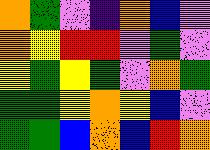[["orange", "green", "violet", "indigo", "orange", "blue", "violet"], ["orange", "yellow", "red", "red", "violet", "green", "violet"], ["yellow", "green", "yellow", "green", "violet", "orange", "green"], ["green", "green", "yellow", "orange", "yellow", "blue", "violet"], ["green", "green", "blue", "orange", "blue", "red", "orange"]]